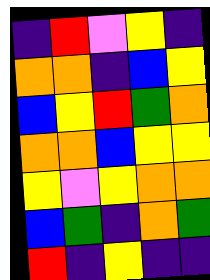[["indigo", "red", "violet", "yellow", "indigo"], ["orange", "orange", "indigo", "blue", "yellow"], ["blue", "yellow", "red", "green", "orange"], ["orange", "orange", "blue", "yellow", "yellow"], ["yellow", "violet", "yellow", "orange", "orange"], ["blue", "green", "indigo", "orange", "green"], ["red", "indigo", "yellow", "indigo", "indigo"]]